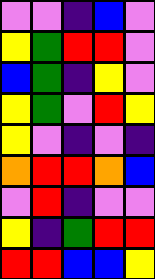[["violet", "violet", "indigo", "blue", "violet"], ["yellow", "green", "red", "red", "violet"], ["blue", "green", "indigo", "yellow", "violet"], ["yellow", "green", "violet", "red", "yellow"], ["yellow", "violet", "indigo", "violet", "indigo"], ["orange", "red", "red", "orange", "blue"], ["violet", "red", "indigo", "violet", "violet"], ["yellow", "indigo", "green", "red", "red"], ["red", "red", "blue", "blue", "yellow"]]